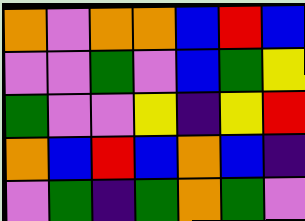[["orange", "violet", "orange", "orange", "blue", "red", "blue"], ["violet", "violet", "green", "violet", "blue", "green", "yellow"], ["green", "violet", "violet", "yellow", "indigo", "yellow", "red"], ["orange", "blue", "red", "blue", "orange", "blue", "indigo"], ["violet", "green", "indigo", "green", "orange", "green", "violet"]]